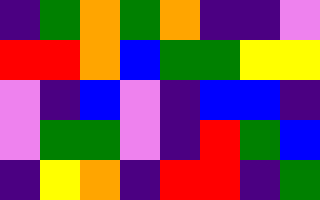[["indigo", "green", "orange", "green", "orange", "indigo", "indigo", "violet"], ["red", "red", "orange", "blue", "green", "green", "yellow", "yellow"], ["violet", "indigo", "blue", "violet", "indigo", "blue", "blue", "indigo"], ["violet", "green", "green", "violet", "indigo", "red", "green", "blue"], ["indigo", "yellow", "orange", "indigo", "red", "red", "indigo", "green"]]